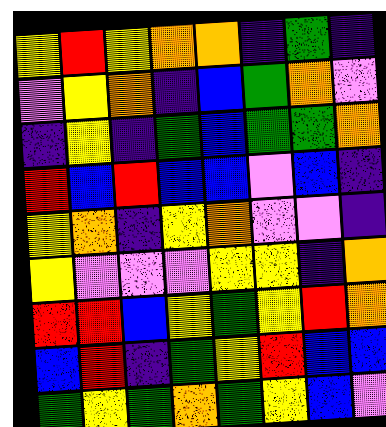[["yellow", "red", "yellow", "orange", "orange", "indigo", "green", "indigo"], ["violet", "yellow", "orange", "indigo", "blue", "green", "orange", "violet"], ["indigo", "yellow", "indigo", "green", "blue", "green", "green", "orange"], ["red", "blue", "red", "blue", "blue", "violet", "blue", "indigo"], ["yellow", "orange", "indigo", "yellow", "orange", "violet", "violet", "indigo"], ["yellow", "violet", "violet", "violet", "yellow", "yellow", "indigo", "orange"], ["red", "red", "blue", "yellow", "green", "yellow", "red", "orange"], ["blue", "red", "indigo", "green", "yellow", "red", "blue", "blue"], ["green", "yellow", "green", "orange", "green", "yellow", "blue", "violet"]]